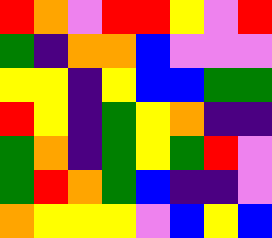[["red", "orange", "violet", "red", "red", "yellow", "violet", "red"], ["green", "indigo", "orange", "orange", "blue", "violet", "violet", "violet"], ["yellow", "yellow", "indigo", "yellow", "blue", "blue", "green", "green"], ["red", "yellow", "indigo", "green", "yellow", "orange", "indigo", "indigo"], ["green", "orange", "indigo", "green", "yellow", "green", "red", "violet"], ["green", "red", "orange", "green", "blue", "indigo", "indigo", "violet"], ["orange", "yellow", "yellow", "yellow", "violet", "blue", "yellow", "blue"]]